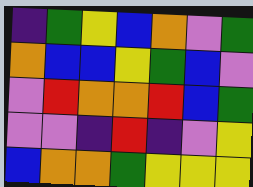[["indigo", "green", "yellow", "blue", "orange", "violet", "green"], ["orange", "blue", "blue", "yellow", "green", "blue", "violet"], ["violet", "red", "orange", "orange", "red", "blue", "green"], ["violet", "violet", "indigo", "red", "indigo", "violet", "yellow"], ["blue", "orange", "orange", "green", "yellow", "yellow", "yellow"]]